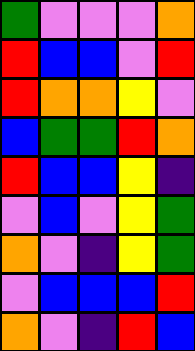[["green", "violet", "violet", "violet", "orange"], ["red", "blue", "blue", "violet", "red"], ["red", "orange", "orange", "yellow", "violet"], ["blue", "green", "green", "red", "orange"], ["red", "blue", "blue", "yellow", "indigo"], ["violet", "blue", "violet", "yellow", "green"], ["orange", "violet", "indigo", "yellow", "green"], ["violet", "blue", "blue", "blue", "red"], ["orange", "violet", "indigo", "red", "blue"]]